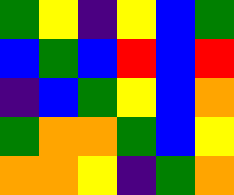[["green", "yellow", "indigo", "yellow", "blue", "green"], ["blue", "green", "blue", "red", "blue", "red"], ["indigo", "blue", "green", "yellow", "blue", "orange"], ["green", "orange", "orange", "green", "blue", "yellow"], ["orange", "orange", "yellow", "indigo", "green", "orange"]]